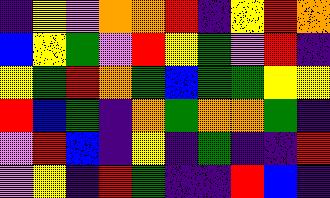[["indigo", "yellow", "violet", "orange", "orange", "red", "indigo", "yellow", "red", "orange"], ["blue", "yellow", "green", "violet", "red", "yellow", "green", "violet", "red", "indigo"], ["yellow", "green", "red", "orange", "green", "blue", "green", "green", "yellow", "yellow"], ["red", "blue", "green", "indigo", "orange", "green", "orange", "orange", "green", "indigo"], ["violet", "red", "blue", "indigo", "yellow", "indigo", "green", "indigo", "indigo", "red"], ["violet", "yellow", "indigo", "red", "green", "indigo", "indigo", "red", "blue", "indigo"]]